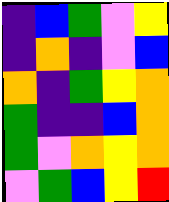[["indigo", "blue", "green", "violet", "yellow"], ["indigo", "orange", "indigo", "violet", "blue"], ["orange", "indigo", "green", "yellow", "orange"], ["green", "indigo", "indigo", "blue", "orange"], ["green", "violet", "orange", "yellow", "orange"], ["violet", "green", "blue", "yellow", "red"]]